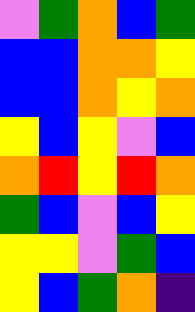[["violet", "green", "orange", "blue", "green"], ["blue", "blue", "orange", "orange", "yellow"], ["blue", "blue", "orange", "yellow", "orange"], ["yellow", "blue", "yellow", "violet", "blue"], ["orange", "red", "yellow", "red", "orange"], ["green", "blue", "violet", "blue", "yellow"], ["yellow", "yellow", "violet", "green", "blue"], ["yellow", "blue", "green", "orange", "indigo"]]